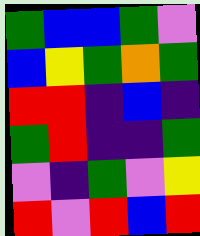[["green", "blue", "blue", "green", "violet"], ["blue", "yellow", "green", "orange", "green"], ["red", "red", "indigo", "blue", "indigo"], ["green", "red", "indigo", "indigo", "green"], ["violet", "indigo", "green", "violet", "yellow"], ["red", "violet", "red", "blue", "red"]]